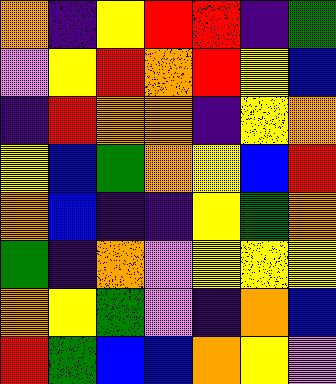[["orange", "indigo", "yellow", "red", "red", "indigo", "green"], ["violet", "yellow", "red", "orange", "red", "yellow", "blue"], ["indigo", "red", "orange", "orange", "indigo", "yellow", "orange"], ["yellow", "blue", "green", "orange", "yellow", "blue", "red"], ["orange", "blue", "indigo", "indigo", "yellow", "green", "orange"], ["green", "indigo", "orange", "violet", "yellow", "yellow", "yellow"], ["orange", "yellow", "green", "violet", "indigo", "orange", "blue"], ["red", "green", "blue", "blue", "orange", "yellow", "violet"]]